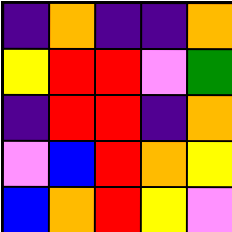[["indigo", "orange", "indigo", "indigo", "orange"], ["yellow", "red", "red", "violet", "green"], ["indigo", "red", "red", "indigo", "orange"], ["violet", "blue", "red", "orange", "yellow"], ["blue", "orange", "red", "yellow", "violet"]]